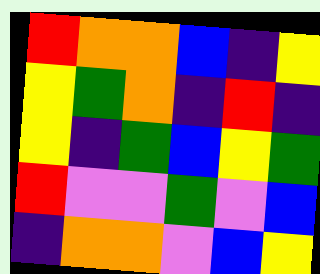[["red", "orange", "orange", "blue", "indigo", "yellow"], ["yellow", "green", "orange", "indigo", "red", "indigo"], ["yellow", "indigo", "green", "blue", "yellow", "green"], ["red", "violet", "violet", "green", "violet", "blue"], ["indigo", "orange", "orange", "violet", "blue", "yellow"]]